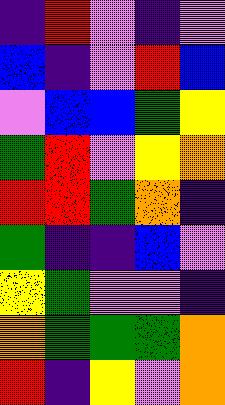[["indigo", "red", "violet", "indigo", "violet"], ["blue", "indigo", "violet", "red", "blue"], ["violet", "blue", "blue", "green", "yellow"], ["green", "red", "violet", "yellow", "orange"], ["red", "red", "green", "orange", "indigo"], ["green", "indigo", "indigo", "blue", "violet"], ["yellow", "green", "violet", "violet", "indigo"], ["orange", "green", "green", "green", "orange"], ["red", "indigo", "yellow", "violet", "orange"]]